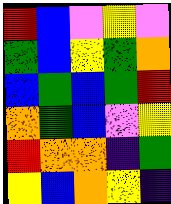[["red", "blue", "violet", "yellow", "violet"], ["green", "blue", "yellow", "green", "orange"], ["blue", "green", "blue", "green", "red"], ["orange", "green", "blue", "violet", "yellow"], ["red", "orange", "orange", "indigo", "green"], ["yellow", "blue", "orange", "yellow", "indigo"]]